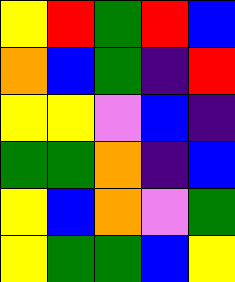[["yellow", "red", "green", "red", "blue"], ["orange", "blue", "green", "indigo", "red"], ["yellow", "yellow", "violet", "blue", "indigo"], ["green", "green", "orange", "indigo", "blue"], ["yellow", "blue", "orange", "violet", "green"], ["yellow", "green", "green", "blue", "yellow"]]